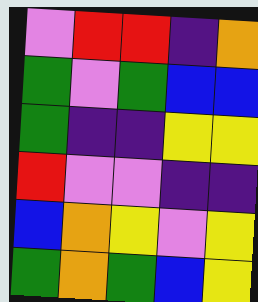[["violet", "red", "red", "indigo", "orange"], ["green", "violet", "green", "blue", "blue"], ["green", "indigo", "indigo", "yellow", "yellow"], ["red", "violet", "violet", "indigo", "indigo"], ["blue", "orange", "yellow", "violet", "yellow"], ["green", "orange", "green", "blue", "yellow"]]